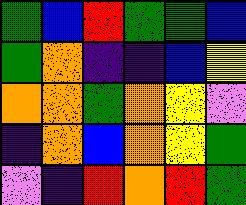[["green", "blue", "red", "green", "green", "blue"], ["green", "orange", "indigo", "indigo", "blue", "yellow"], ["orange", "orange", "green", "orange", "yellow", "violet"], ["indigo", "orange", "blue", "orange", "yellow", "green"], ["violet", "indigo", "red", "orange", "red", "green"]]